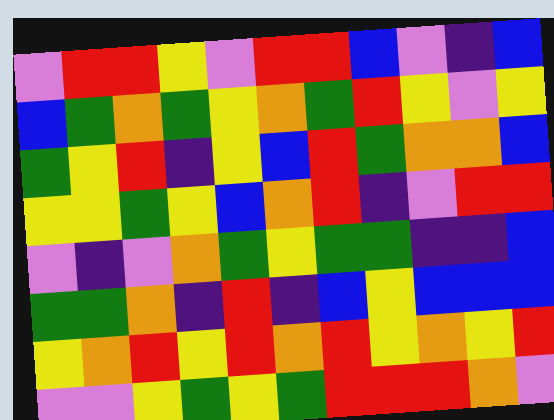[["violet", "red", "red", "yellow", "violet", "red", "red", "blue", "violet", "indigo", "blue"], ["blue", "green", "orange", "green", "yellow", "orange", "green", "red", "yellow", "violet", "yellow"], ["green", "yellow", "red", "indigo", "yellow", "blue", "red", "green", "orange", "orange", "blue"], ["yellow", "yellow", "green", "yellow", "blue", "orange", "red", "indigo", "violet", "red", "red"], ["violet", "indigo", "violet", "orange", "green", "yellow", "green", "green", "indigo", "indigo", "blue"], ["green", "green", "orange", "indigo", "red", "indigo", "blue", "yellow", "blue", "blue", "blue"], ["yellow", "orange", "red", "yellow", "red", "orange", "red", "yellow", "orange", "yellow", "red"], ["violet", "violet", "yellow", "green", "yellow", "green", "red", "red", "red", "orange", "violet"]]